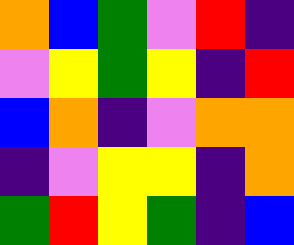[["orange", "blue", "green", "violet", "red", "indigo"], ["violet", "yellow", "green", "yellow", "indigo", "red"], ["blue", "orange", "indigo", "violet", "orange", "orange"], ["indigo", "violet", "yellow", "yellow", "indigo", "orange"], ["green", "red", "yellow", "green", "indigo", "blue"]]